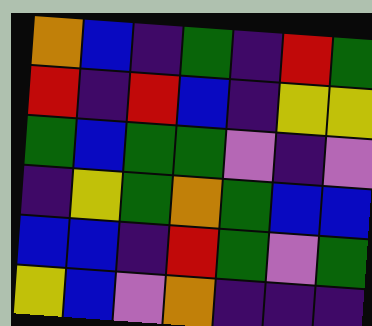[["orange", "blue", "indigo", "green", "indigo", "red", "green"], ["red", "indigo", "red", "blue", "indigo", "yellow", "yellow"], ["green", "blue", "green", "green", "violet", "indigo", "violet"], ["indigo", "yellow", "green", "orange", "green", "blue", "blue"], ["blue", "blue", "indigo", "red", "green", "violet", "green"], ["yellow", "blue", "violet", "orange", "indigo", "indigo", "indigo"]]